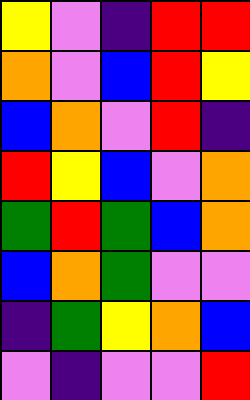[["yellow", "violet", "indigo", "red", "red"], ["orange", "violet", "blue", "red", "yellow"], ["blue", "orange", "violet", "red", "indigo"], ["red", "yellow", "blue", "violet", "orange"], ["green", "red", "green", "blue", "orange"], ["blue", "orange", "green", "violet", "violet"], ["indigo", "green", "yellow", "orange", "blue"], ["violet", "indigo", "violet", "violet", "red"]]